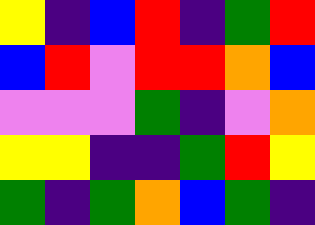[["yellow", "indigo", "blue", "red", "indigo", "green", "red"], ["blue", "red", "violet", "red", "red", "orange", "blue"], ["violet", "violet", "violet", "green", "indigo", "violet", "orange"], ["yellow", "yellow", "indigo", "indigo", "green", "red", "yellow"], ["green", "indigo", "green", "orange", "blue", "green", "indigo"]]